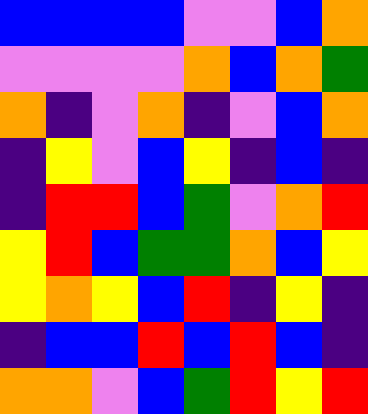[["blue", "blue", "blue", "blue", "violet", "violet", "blue", "orange"], ["violet", "violet", "violet", "violet", "orange", "blue", "orange", "green"], ["orange", "indigo", "violet", "orange", "indigo", "violet", "blue", "orange"], ["indigo", "yellow", "violet", "blue", "yellow", "indigo", "blue", "indigo"], ["indigo", "red", "red", "blue", "green", "violet", "orange", "red"], ["yellow", "red", "blue", "green", "green", "orange", "blue", "yellow"], ["yellow", "orange", "yellow", "blue", "red", "indigo", "yellow", "indigo"], ["indigo", "blue", "blue", "red", "blue", "red", "blue", "indigo"], ["orange", "orange", "violet", "blue", "green", "red", "yellow", "red"]]